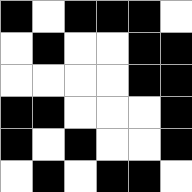[["black", "white", "black", "black", "black", "white"], ["white", "black", "white", "white", "black", "black"], ["white", "white", "white", "white", "black", "black"], ["black", "black", "white", "white", "white", "black"], ["black", "white", "black", "white", "white", "black"], ["white", "black", "white", "black", "black", "white"]]